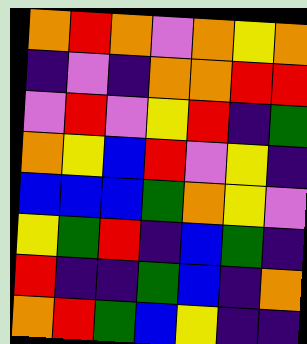[["orange", "red", "orange", "violet", "orange", "yellow", "orange"], ["indigo", "violet", "indigo", "orange", "orange", "red", "red"], ["violet", "red", "violet", "yellow", "red", "indigo", "green"], ["orange", "yellow", "blue", "red", "violet", "yellow", "indigo"], ["blue", "blue", "blue", "green", "orange", "yellow", "violet"], ["yellow", "green", "red", "indigo", "blue", "green", "indigo"], ["red", "indigo", "indigo", "green", "blue", "indigo", "orange"], ["orange", "red", "green", "blue", "yellow", "indigo", "indigo"]]